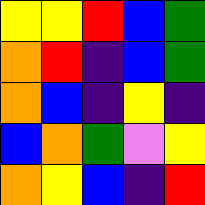[["yellow", "yellow", "red", "blue", "green"], ["orange", "red", "indigo", "blue", "green"], ["orange", "blue", "indigo", "yellow", "indigo"], ["blue", "orange", "green", "violet", "yellow"], ["orange", "yellow", "blue", "indigo", "red"]]